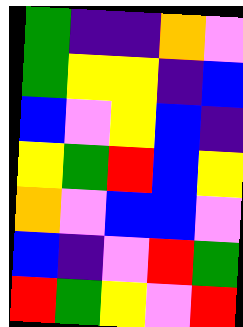[["green", "indigo", "indigo", "orange", "violet"], ["green", "yellow", "yellow", "indigo", "blue"], ["blue", "violet", "yellow", "blue", "indigo"], ["yellow", "green", "red", "blue", "yellow"], ["orange", "violet", "blue", "blue", "violet"], ["blue", "indigo", "violet", "red", "green"], ["red", "green", "yellow", "violet", "red"]]